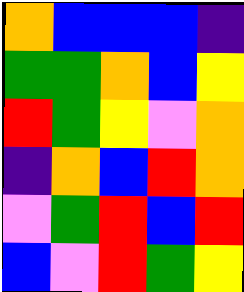[["orange", "blue", "blue", "blue", "indigo"], ["green", "green", "orange", "blue", "yellow"], ["red", "green", "yellow", "violet", "orange"], ["indigo", "orange", "blue", "red", "orange"], ["violet", "green", "red", "blue", "red"], ["blue", "violet", "red", "green", "yellow"]]